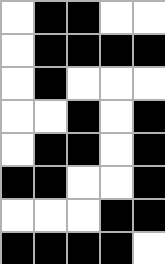[["white", "black", "black", "white", "white"], ["white", "black", "black", "black", "black"], ["white", "black", "white", "white", "white"], ["white", "white", "black", "white", "black"], ["white", "black", "black", "white", "black"], ["black", "black", "white", "white", "black"], ["white", "white", "white", "black", "black"], ["black", "black", "black", "black", "white"]]